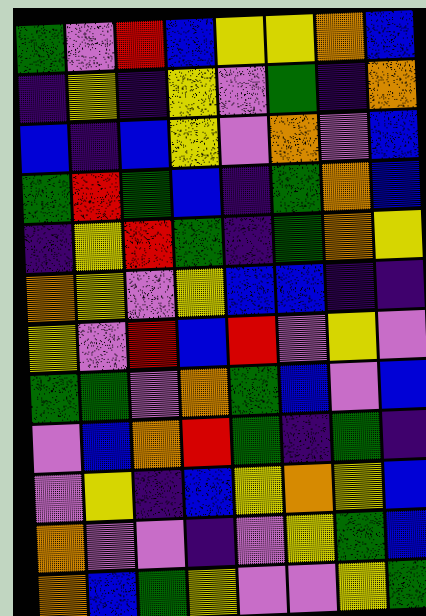[["green", "violet", "red", "blue", "yellow", "yellow", "orange", "blue"], ["indigo", "yellow", "indigo", "yellow", "violet", "green", "indigo", "orange"], ["blue", "indigo", "blue", "yellow", "violet", "orange", "violet", "blue"], ["green", "red", "green", "blue", "indigo", "green", "orange", "blue"], ["indigo", "yellow", "red", "green", "indigo", "green", "orange", "yellow"], ["orange", "yellow", "violet", "yellow", "blue", "blue", "indigo", "indigo"], ["yellow", "violet", "red", "blue", "red", "violet", "yellow", "violet"], ["green", "green", "violet", "orange", "green", "blue", "violet", "blue"], ["violet", "blue", "orange", "red", "green", "indigo", "green", "indigo"], ["violet", "yellow", "indigo", "blue", "yellow", "orange", "yellow", "blue"], ["orange", "violet", "violet", "indigo", "violet", "yellow", "green", "blue"], ["orange", "blue", "green", "yellow", "violet", "violet", "yellow", "green"]]